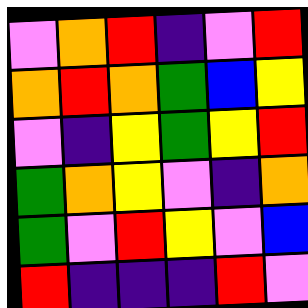[["violet", "orange", "red", "indigo", "violet", "red"], ["orange", "red", "orange", "green", "blue", "yellow"], ["violet", "indigo", "yellow", "green", "yellow", "red"], ["green", "orange", "yellow", "violet", "indigo", "orange"], ["green", "violet", "red", "yellow", "violet", "blue"], ["red", "indigo", "indigo", "indigo", "red", "violet"]]